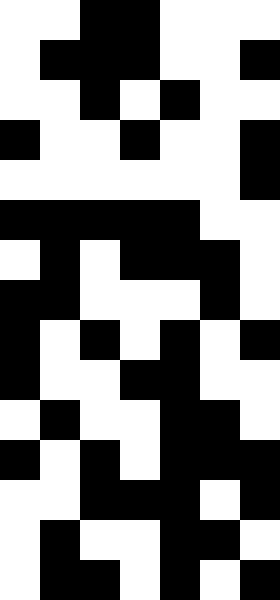[["white", "white", "black", "black", "white", "white", "white"], ["white", "black", "black", "black", "white", "white", "black"], ["white", "white", "black", "white", "black", "white", "white"], ["black", "white", "white", "black", "white", "white", "black"], ["white", "white", "white", "white", "white", "white", "black"], ["black", "black", "black", "black", "black", "white", "white"], ["white", "black", "white", "black", "black", "black", "white"], ["black", "black", "white", "white", "white", "black", "white"], ["black", "white", "black", "white", "black", "white", "black"], ["black", "white", "white", "black", "black", "white", "white"], ["white", "black", "white", "white", "black", "black", "white"], ["black", "white", "black", "white", "black", "black", "black"], ["white", "white", "black", "black", "black", "white", "black"], ["white", "black", "white", "white", "black", "black", "white"], ["white", "black", "black", "white", "black", "white", "black"]]